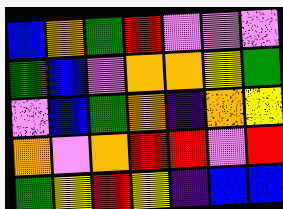[["blue", "orange", "green", "red", "violet", "violet", "violet"], ["green", "blue", "violet", "orange", "orange", "yellow", "green"], ["violet", "blue", "green", "orange", "indigo", "orange", "yellow"], ["orange", "violet", "orange", "red", "red", "violet", "red"], ["green", "yellow", "red", "yellow", "indigo", "blue", "blue"]]